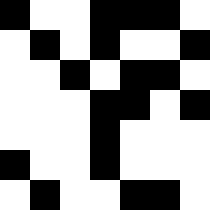[["black", "white", "white", "black", "black", "black", "white"], ["white", "black", "white", "black", "white", "white", "black"], ["white", "white", "black", "white", "black", "black", "white"], ["white", "white", "white", "black", "black", "white", "black"], ["white", "white", "white", "black", "white", "white", "white"], ["black", "white", "white", "black", "white", "white", "white"], ["white", "black", "white", "white", "black", "black", "white"]]